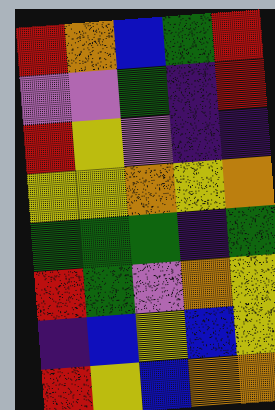[["red", "orange", "blue", "green", "red"], ["violet", "violet", "green", "indigo", "red"], ["red", "yellow", "violet", "indigo", "indigo"], ["yellow", "yellow", "orange", "yellow", "orange"], ["green", "green", "green", "indigo", "green"], ["red", "green", "violet", "orange", "yellow"], ["indigo", "blue", "yellow", "blue", "yellow"], ["red", "yellow", "blue", "orange", "orange"]]